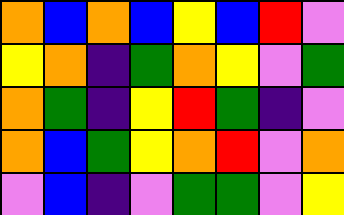[["orange", "blue", "orange", "blue", "yellow", "blue", "red", "violet"], ["yellow", "orange", "indigo", "green", "orange", "yellow", "violet", "green"], ["orange", "green", "indigo", "yellow", "red", "green", "indigo", "violet"], ["orange", "blue", "green", "yellow", "orange", "red", "violet", "orange"], ["violet", "blue", "indigo", "violet", "green", "green", "violet", "yellow"]]